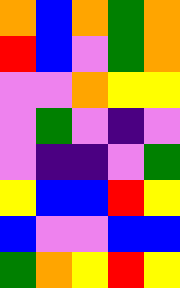[["orange", "blue", "orange", "green", "orange"], ["red", "blue", "violet", "green", "orange"], ["violet", "violet", "orange", "yellow", "yellow"], ["violet", "green", "violet", "indigo", "violet"], ["violet", "indigo", "indigo", "violet", "green"], ["yellow", "blue", "blue", "red", "yellow"], ["blue", "violet", "violet", "blue", "blue"], ["green", "orange", "yellow", "red", "yellow"]]